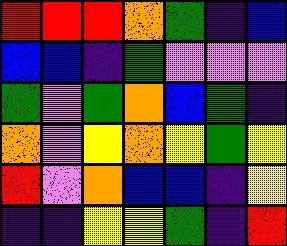[["red", "red", "red", "orange", "green", "indigo", "blue"], ["blue", "blue", "indigo", "green", "violet", "violet", "violet"], ["green", "violet", "green", "orange", "blue", "green", "indigo"], ["orange", "violet", "yellow", "orange", "yellow", "green", "yellow"], ["red", "violet", "orange", "blue", "blue", "indigo", "yellow"], ["indigo", "indigo", "yellow", "yellow", "green", "indigo", "red"]]